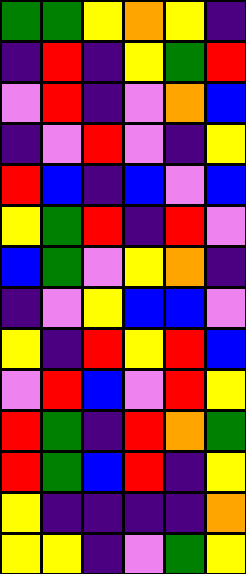[["green", "green", "yellow", "orange", "yellow", "indigo"], ["indigo", "red", "indigo", "yellow", "green", "red"], ["violet", "red", "indigo", "violet", "orange", "blue"], ["indigo", "violet", "red", "violet", "indigo", "yellow"], ["red", "blue", "indigo", "blue", "violet", "blue"], ["yellow", "green", "red", "indigo", "red", "violet"], ["blue", "green", "violet", "yellow", "orange", "indigo"], ["indigo", "violet", "yellow", "blue", "blue", "violet"], ["yellow", "indigo", "red", "yellow", "red", "blue"], ["violet", "red", "blue", "violet", "red", "yellow"], ["red", "green", "indigo", "red", "orange", "green"], ["red", "green", "blue", "red", "indigo", "yellow"], ["yellow", "indigo", "indigo", "indigo", "indigo", "orange"], ["yellow", "yellow", "indigo", "violet", "green", "yellow"]]